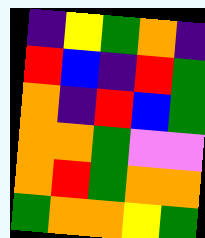[["indigo", "yellow", "green", "orange", "indigo"], ["red", "blue", "indigo", "red", "green"], ["orange", "indigo", "red", "blue", "green"], ["orange", "orange", "green", "violet", "violet"], ["orange", "red", "green", "orange", "orange"], ["green", "orange", "orange", "yellow", "green"]]